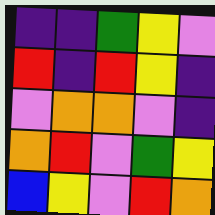[["indigo", "indigo", "green", "yellow", "violet"], ["red", "indigo", "red", "yellow", "indigo"], ["violet", "orange", "orange", "violet", "indigo"], ["orange", "red", "violet", "green", "yellow"], ["blue", "yellow", "violet", "red", "orange"]]